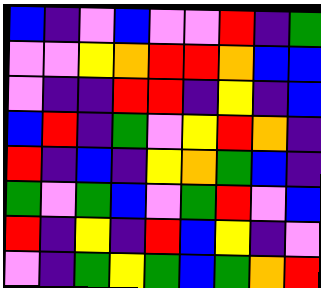[["blue", "indigo", "violet", "blue", "violet", "violet", "red", "indigo", "green"], ["violet", "violet", "yellow", "orange", "red", "red", "orange", "blue", "blue"], ["violet", "indigo", "indigo", "red", "red", "indigo", "yellow", "indigo", "blue"], ["blue", "red", "indigo", "green", "violet", "yellow", "red", "orange", "indigo"], ["red", "indigo", "blue", "indigo", "yellow", "orange", "green", "blue", "indigo"], ["green", "violet", "green", "blue", "violet", "green", "red", "violet", "blue"], ["red", "indigo", "yellow", "indigo", "red", "blue", "yellow", "indigo", "violet"], ["violet", "indigo", "green", "yellow", "green", "blue", "green", "orange", "red"]]